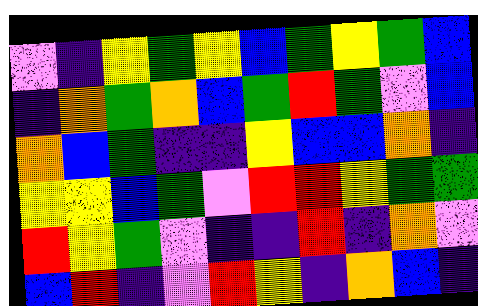[["violet", "indigo", "yellow", "green", "yellow", "blue", "green", "yellow", "green", "blue"], ["indigo", "orange", "green", "orange", "blue", "green", "red", "green", "violet", "blue"], ["orange", "blue", "green", "indigo", "indigo", "yellow", "blue", "blue", "orange", "indigo"], ["yellow", "yellow", "blue", "green", "violet", "red", "red", "yellow", "green", "green"], ["red", "yellow", "green", "violet", "indigo", "indigo", "red", "indigo", "orange", "violet"], ["blue", "red", "indigo", "violet", "red", "yellow", "indigo", "orange", "blue", "indigo"]]